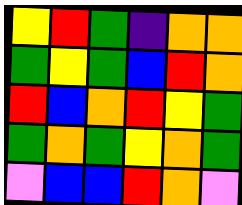[["yellow", "red", "green", "indigo", "orange", "orange"], ["green", "yellow", "green", "blue", "red", "orange"], ["red", "blue", "orange", "red", "yellow", "green"], ["green", "orange", "green", "yellow", "orange", "green"], ["violet", "blue", "blue", "red", "orange", "violet"]]